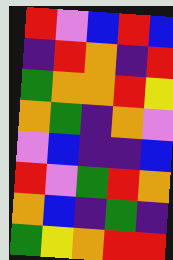[["red", "violet", "blue", "red", "blue"], ["indigo", "red", "orange", "indigo", "red"], ["green", "orange", "orange", "red", "yellow"], ["orange", "green", "indigo", "orange", "violet"], ["violet", "blue", "indigo", "indigo", "blue"], ["red", "violet", "green", "red", "orange"], ["orange", "blue", "indigo", "green", "indigo"], ["green", "yellow", "orange", "red", "red"]]